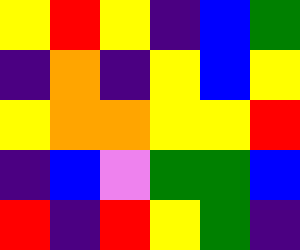[["yellow", "red", "yellow", "indigo", "blue", "green"], ["indigo", "orange", "indigo", "yellow", "blue", "yellow"], ["yellow", "orange", "orange", "yellow", "yellow", "red"], ["indigo", "blue", "violet", "green", "green", "blue"], ["red", "indigo", "red", "yellow", "green", "indigo"]]